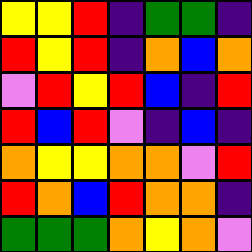[["yellow", "yellow", "red", "indigo", "green", "green", "indigo"], ["red", "yellow", "red", "indigo", "orange", "blue", "orange"], ["violet", "red", "yellow", "red", "blue", "indigo", "red"], ["red", "blue", "red", "violet", "indigo", "blue", "indigo"], ["orange", "yellow", "yellow", "orange", "orange", "violet", "red"], ["red", "orange", "blue", "red", "orange", "orange", "indigo"], ["green", "green", "green", "orange", "yellow", "orange", "violet"]]